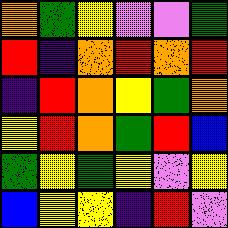[["orange", "green", "yellow", "violet", "violet", "green"], ["red", "indigo", "orange", "red", "orange", "red"], ["indigo", "red", "orange", "yellow", "green", "orange"], ["yellow", "red", "orange", "green", "red", "blue"], ["green", "yellow", "green", "yellow", "violet", "yellow"], ["blue", "yellow", "yellow", "indigo", "red", "violet"]]